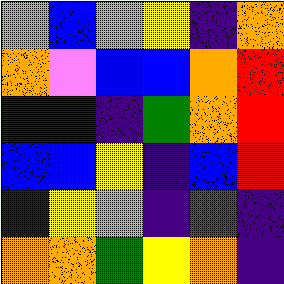[["orange", "blue", "violet", "yellow", "indigo", "orange"], ["orange", "violet", "blue", "blue", "orange", "red"], ["indigo", "indigo", "indigo", "green", "orange", "red"], ["blue", "blue", "yellow", "indigo", "blue", "red"], ["indigo", "yellow", "violet", "indigo", "green", "indigo"], ["orange", "orange", "green", "yellow", "orange", "indigo"]]